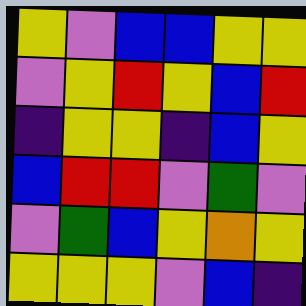[["yellow", "violet", "blue", "blue", "yellow", "yellow"], ["violet", "yellow", "red", "yellow", "blue", "red"], ["indigo", "yellow", "yellow", "indigo", "blue", "yellow"], ["blue", "red", "red", "violet", "green", "violet"], ["violet", "green", "blue", "yellow", "orange", "yellow"], ["yellow", "yellow", "yellow", "violet", "blue", "indigo"]]